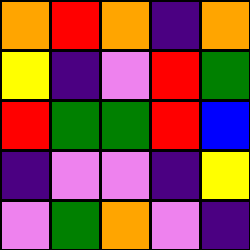[["orange", "red", "orange", "indigo", "orange"], ["yellow", "indigo", "violet", "red", "green"], ["red", "green", "green", "red", "blue"], ["indigo", "violet", "violet", "indigo", "yellow"], ["violet", "green", "orange", "violet", "indigo"]]